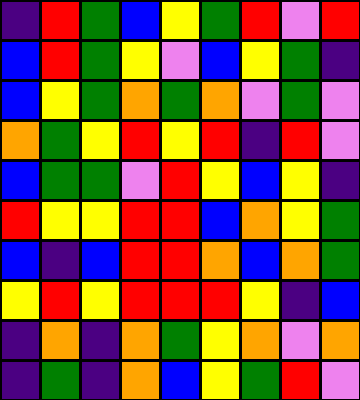[["indigo", "red", "green", "blue", "yellow", "green", "red", "violet", "red"], ["blue", "red", "green", "yellow", "violet", "blue", "yellow", "green", "indigo"], ["blue", "yellow", "green", "orange", "green", "orange", "violet", "green", "violet"], ["orange", "green", "yellow", "red", "yellow", "red", "indigo", "red", "violet"], ["blue", "green", "green", "violet", "red", "yellow", "blue", "yellow", "indigo"], ["red", "yellow", "yellow", "red", "red", "blue", "orange", "yellow", "green"], ["blue", "indigo", "blue", "red", "red", "orange", "blue", "orange", "green"], ["yellow", "red", "yellow", "red", "red", "red", "yellow", "indigo", "blue"], ["indigo", "orange", "indigo", "orange", "green", "yellow", "orange", "violet", "orange"], ["indigo", "green", "indigo", "orange", "blue", "yellow", "green", "red", "violet"]]